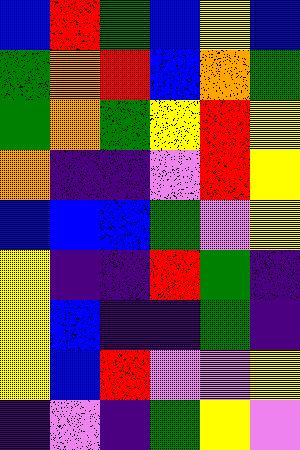[["blue", "red", "green", "blue", "yellow", "blue"], ["green", "orange", "red", "blue", "orange", "green"], ["green", "orange", "green", "yellow", "red", "yellow"], ["orange", "indigo", "indigo", "violet", "red", "yellow"], ["blue", "blue", "blue", "green", "violet", "yellow"], ["yellow", "indigo", "indigo", "red", "green", "indigo"], ["yellow", "blue", "indigo", "indigo", "green", "indigo"], ["yellow", "blue", "red", "violet", "violet", "yellow"], ["indigo", "violet", "indigo", "green", "yellow", "violet"]]